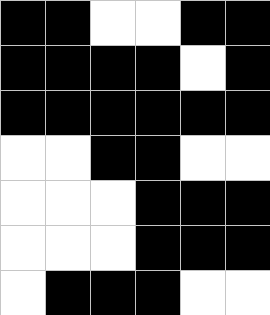[["black", "black", "white", "white", "black", "black"], ["black", "black", "black", "black", "white", "black"], ["black", "black", "black", "black", "black", "black"], ["white", "white", "black", "black", "white", "white"], ["white", "white", "white", "black", "black", "black"], ["white", "white", "white", "black", "black", "black"], ["white", "black", "black", "black", "white", "white"]]